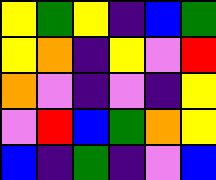[["yellow", "green", "yellow", "indigo", "blue", "green"], ["yellow", "orange", "indigo", "yellow", "violet", "red"], ["orange", "violet", "indigo", "violet", "indigo", "yellow"], ["violet", "red", "blue", "green", "orange", "yellow"], ["blue", "indigo", "green", "indigo", "violet", "blue"]]